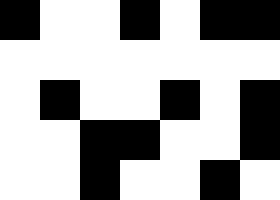[["black", "white", "white", "black", "white", "black", "black"], ["white", "white", "white", "white", "white", "white", "white"], ["white", "black", "white", "white", "black", "white", "black"], ["white", "white", "black", "black", "white", "white", "black"], ["white", "white", "black", "white", "white", "black", "white"]]